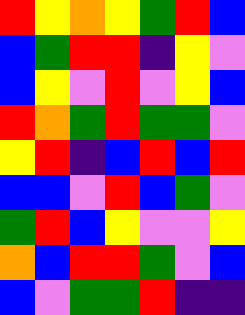[["red", "yellow", "orange", "yellow", "green", "red", "blue"], ["blue", "green", "red", "red", "indigo", "yellow", "violet"], ["blue", "yellow", "violet", "red", "violet", "yellow", "blue"], ["red", "orange", "green", "red", "green", "green", "violet"], ["yellow", "red", "indigo", "blue", "red", "blue", "red"], ["blue", "blue", "violet", "red", "blue", "green", "violet"], ["green", "red", "blue", "yellow", "violet", "violet", "yellow"], ["orange", "blue", "red", "red", "green", "violet", "blue"], ["blue", "violet", "green", "green", "red", "indigo", "indigo"]]